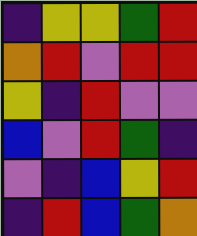[["indigo", "yellow", "yellow", "green", "red"], ["orange", "red", "violet", "red", "red"], ["yellow", "indigo", "red", "violet", "violet"], ["blue", "violet", "red", "green", "indigo"], ["violet", "indigo", "blue", "yellow", "red"], ["indigo", "red", "blue", "green", "orange"]]